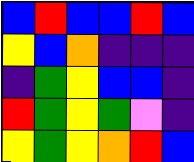[["blue", "red", "blue", "blue", "red", "blue"], ["yellow", "blue", "orange", "indigo", "indigo", "indigo"], ["indigo", "green", "yellow", "blue", "blue", "indigo"], ["red", "green", "yellow", "green", "violet", "indigo"], ["yellow", "green", "yellow", "orange", "red", "blue"]]